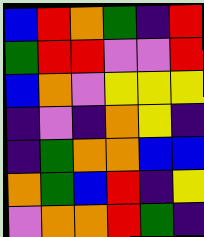[["blue", "red", "orange", "green", "indigo", "red"], ["green", "red", "red", "violet", "violet", "red"], ["blue", "orange", "violet", "yellow", "yellow", "yellow"], ["indigo", "violet", "indigo", "orange", "yellow", "indigo"], ["indigo", "green", "orange", "orange", "blue", "blue"], ["orange", "green", "blue", "red", "indigo", "yellow"], ["violet", "orange", "orange", "red", "green", "indigo"]]